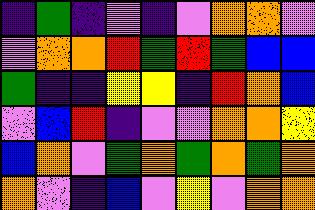[["indigo", "green", "indigo", "violet", "indigo", "violet", "orange", "orange", "violet"], ["violet", "orange", "orange", "red", "green", "red", "green", "blue", "blue"], ["green", "indigo", "indigo", "yellow", "yellow", "indigo", "red", "orange", "blue"], ["violet", "blue", "red", "indigo", "violet", "violet", "orange", "orange", "yellow"], ["blue", "orange", "violet", "green", "orange", "green", "orange", "green", "orange"], ["orange", "violet", "indigo", "blue", "violet", "yellow", "violet", "orange", "orange"]]